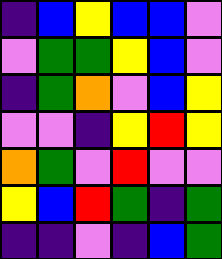[["indigo", "blue", "yellow", "blue", "blue", "violet"], ["violet", "green", "green", "yellow", "blue", "violet"], ["indigo", "green", "orange", "violet", "blue", "yellow"], ["violet", "violet", "indigo", "yellow", "red", "yellow"], ["orange", "green", "violet", "red", "violet", "violet"], ["yellow", "blue", "red", "green", "indigo", "green"], ["indigo", "indigo", "violet", "indigo", "blue", "green"]]